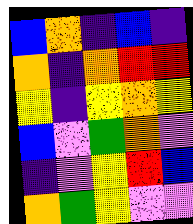[["blue", "orange", "indigo", "blue", "indigo"], ["orange", "indigo", "orange", "red", "red"], ["yellow", "indigo", "yellow", "orange", "yellow"], ["blue", "violet", "green", "orange", "violet"], ["indigo", "violet", "yellow", "red", "blue"], ["orange", "green", "yellow", "violet", "violet"]]